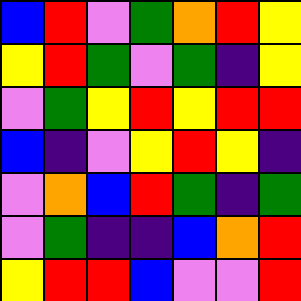[["blue", "red", "violet", "green", "orange", "red", "yellow"], ["yellow", "red", "green", "violet", "green", "indigo", "yellow"], ["violet", "green", "yellow", "red", "yellow", "red", "red"], ["blue", "indigo", "violet", "yellow", "red", "yellow", "indigo"], ["violet", "orange", "blue", "red", "green", "indigo", "green"], ["violet", "green", "indigo", "indigo", "blue", "orange", "red"], ["yellow", "red", "red", "blue", "violet", "violet", "red"]]